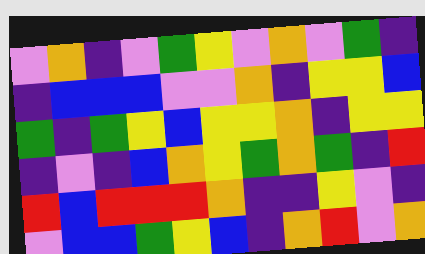[["violet", "orange", "indigo", "violet", "green", "yellow", "violet", "orange", "violet", "green", "indigo"], ["indigo", "blue", "blue", "blue", "violet", "violet", "orange", "indigo", "yellow", "yellow", "blue"], ["green", "indigo", "green", "yellow", "blue", "yellow", "yellow", "orange", "indigo", "yellow", "yellow"], ["indigo", "violet", "indigo", "blue", "orange", "yellow", "green", "orange", "green", "indigo", "red"], ["red", "blue", "red", "red", "red", "orange", "indigo", "indigo", "yellow", "violet", "indigo"], ["violet", "blue", "blue", "green", "yellow", "blue", "indigo", "orange", "red", "violet", "orange"]]